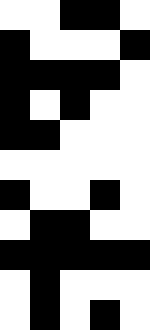[["white", "white", "black", "black", "white"], ["black", "white", "white", "white", "black"], ["black", "black", "black", "black", "white"], ["black", "white", "black", "white", "white"], ["black", "black", "white", "white", "white"], ["white", "white", "white", "white", "white"], ["black", "white", "white", "black", "white"], ["white", "black", "black", "white", "white"], ["black", "black", "black", "black", "black"], ["white", "black", "white", "white", "white"], ["white", "black", "white", "black", "white"]]